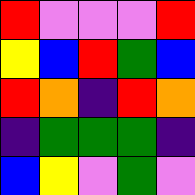[["red", "violet", "violet", "violet", "red"], ["yellow", "blue", "red", "green", "blue"], ["red", "orange", "indigo", "red", "orange"], ["indigo", "green", "green", "green", "indigo"], ["blue", "yellow", "violet", "green", "violet"]]